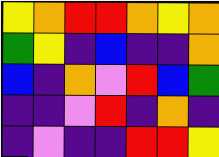[["yellow", "orange", "red", "red", "orange", "yellow", "orange"], ["green", "yellow", "indigo", "blue", "indigo", "indigo", "orange"], ["blue", "indigo", "orange", "violet", "red", "blue", "green"], ["indigo", "indigo", "violet", "red", "indigo", "orange", "indigo"], ["indigo", "violet", "indigo", "indigo", "red", "red", "yellow"]]